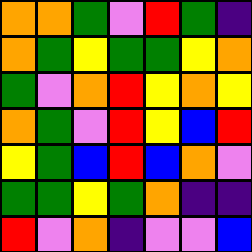[["orange", "orange", "green", "violet", "red", "green", "indigo"], ["orange", "green", "yellow", "green", "green", "yellow", "orange"], ["green", "violet", "orange", "red", "yellow", "orange", "yellow"], ["orange", "green", "violet", "red", "yellow", "blue", "red"], ["yellow", "green", "blue", "red", "blue", "orange", "violet"], ["green", "green", "yellow", "green", "orange", "indigo", "indigo"], ["red", "violet", "orange", "indigo", "violet", "violet", "blue"]]